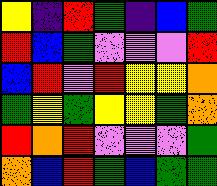[["yellow", "indigo", "red", "green", "indigo", "blue", "green"], ["red", "blue", "green", "violet", "violet", "violet", "red"], ["blue", "red", "violet", "red", "yellow", "yellow", "orange"], ["green", "yellow", "green", "yellow", "yellow", "green", "orange"], ["red", "orange", "red", "violet", "violet", "violet", "green"], ["orange", "blue", "red", "green", "blue", "green", "green"]]